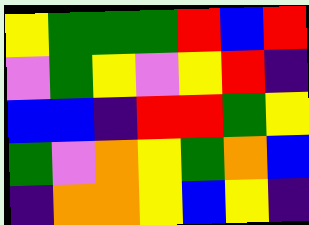[["yellow", "green", "green", "green", "red", "blue", "red"], ["violet", "green", "yellow", "violet", "yellow", "red", "indigo"], ["blue", "blue", "indigo", "red", "red", "green", "yellow"], ["green", "violet", "orange", "yellow", "green", "orange", "blue"], ["indigo", "orange", "orange", "yellow", "blue", "yellow", "indigo"]]